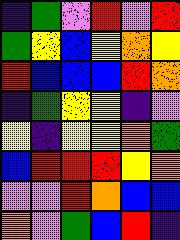[["indigo", "green", "violet", "red", "violet", "red"], ["green", "yellow", "blue", "yellow", "orange", "yellow"], ["red", "blue", "blue", "blue", "red", "orange"], ["indigo", "green", "yellow", "yellow", "indigo", "violet"], ["yellow", "indigo", "yellow", "yellow", "orange", "green"], ["blue", "red", "red", "red", "yellow", "orange"], ["violet", "violet", "red", "orange", "blue", "blue"], ["orange", "violet", "green", "blue", "red", "indigo"]]